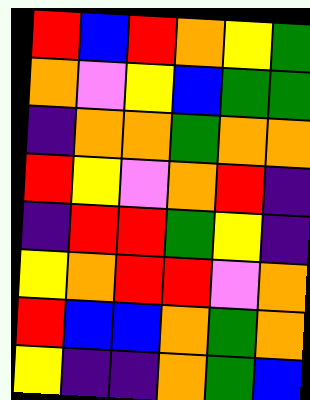[["red", "blue", "red", "orange", "yellow", "green"], ["orange", "violet", "yellow", "blue", "green", "green"], ["indigo", "orange", "orange", "green", "orange", "orange"], ["red", "yellow", "violet", "orange", "red", "indigo"], ["indigo", "red", "red", "green", "yellow", "indigo"], ["yellow", "orange", "red", "red", "violet", "orange"], ["red", "blue", "blue", "orange", "green", "orange"], ["yellow", "indigo", "indigo", "orange", "green", "blue"]]